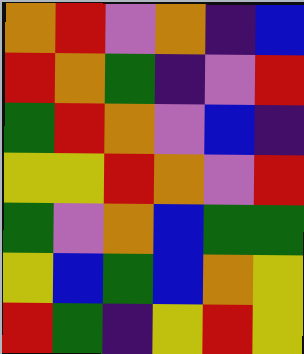[["orange", "red", "violet", "orange", "indigo", "blue"], ["red", "orange", "green", "indigo", "violet", "red"], ["green", "red", "orange", "violet", "blue", "indigo"], ["yellow", "yellow", "red", "orange", "violet", "red"], ["green", "violet", "orange", "blue", "green", "green"], ["yellow", "blue", "green", "blue", "orange", "yellow"], ["red", "green", "indigo", "yellow", "red", "yellow"]]